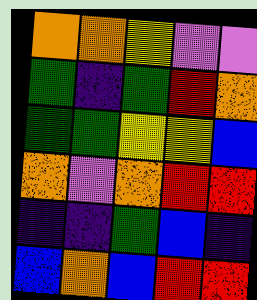[["orange", "orange", "yellow", "violet", "violet"], ["green", "indigo", "green", "red", "orange"], ["green", "green", "yellow", "yellow", "blue"], ["orange", "violet", "orange", "red", "red"], ["indigo", "indigo", "green", "blue", "indigo"], ["blue", "orange", "blue", "red", "red"]]